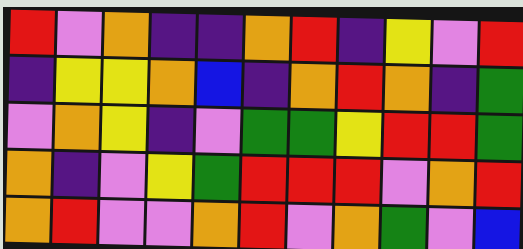[["red", "violet", "orange", "indigo", "indigo", "orange", "red", "indigo", "yellow", "violet", "red"], ["indigo", "yellow", "yellow", "orange", "blue", "indigo", "orange", "red", "orange", "indigo", "green"], ["violet", "orange", "yellow", "indigo", "violet", "green", "green", "yellow", "red", "red", "green"], ["orange", "indigo", "violet", "yellow", "green", "red", "red", "red", "violet", "orange", "red"], ["orange", "red", "violet", "violet", "orange", "red", "violet", "orange", "green", "violet", "blue"]]